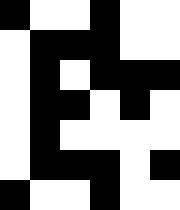[["black", "white", "white", "black", "white", "white"], ["white", "black", "black", "black", "white", "white"], ["white", "black", "white", "black", "black", "black"], ["white", "black", "black", "white", "black", "white"], ["white", "black", "white", "white", "white", "white"], ["white", "black", "black", "black", "white", "black"], ["black", "white", "white", "black", "white", "white"]]